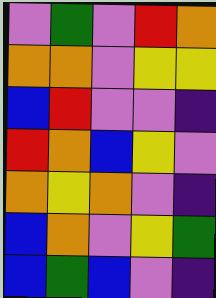[["violet", "green", "violet", "red", "orange"], ["orange", "orange", "violet", "yellow", "yellow"], ["blue", "red", "violet", "violet", "indigo"], ["red", "orange", "blue", "yellow", "violet"], ["orange", "yellow", "orange", "violet", "indigo"], ["blue", "orange", "violet", "yellow", "green"], ["blue", "green", "blue", "violet", "indigo"]]